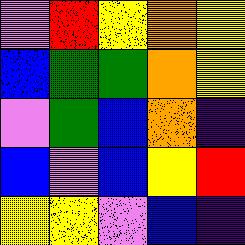[["violet", "red", "yellow", "orange", "yellow"], ["blue", "green", "green", "orange", "yellow"], ["violet", "green", "blue", "orange", "indigo"], ["blue", "violet", "blue", "yellow", "red"], ["yellow", "yellow", "violet", "blue", "indigo"]]